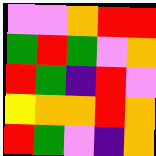[["violet", "violet", "orange", "red", "red"], ["green", "red", "green", "violet", "orange"], ["red", "green", "indigo", "red", "violet"], ["yellow", "orange", "orange", "red", "orange"], ["red", "green", "violet", "indigo", "orange"]]